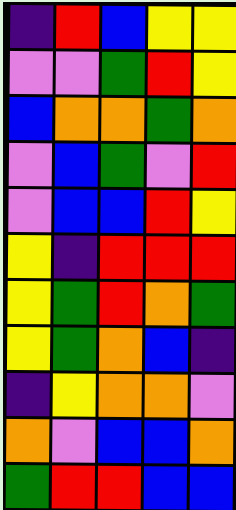[["indigo", "red", "blue", "yellow", "yellow"], ["violet", "violet", "green", "red", "yellow"], ["blue", "orange", "orange", "green", "orange"], ["violet", "blue", "green", "violet", "red"], ["violet", "blue", "blue", "red", "yellow"], ["yellow", "indigo", "red", "red", "red"], ["yellow", "green", "red", "orange", "green"], ["yellow", "green", "orange", "blue", "indigo"], ["indigo", "yellow", "orange", "orange", "violet"], ["orange", "violet", "blue", "blue", "orange"], ["green", "red", "red", "blue", "blue"]]